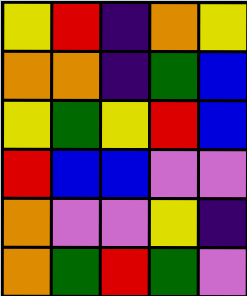[["yellow", "red", "indigo", "orange", "yellow"], ["orange", "orange", "indigo", "green", "blue"], ["yellow", "green", "yellow", "red", "blue"], ["red", "blue", "blue", "violet", "violet"], ["orange", "violet", "violet", "yellow", "indigo"], ["orange", "green", "red", "green", "violet"]]